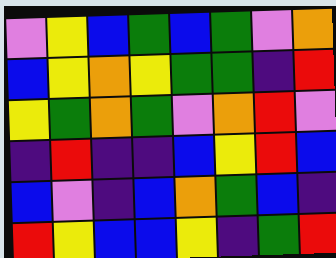[["violet", "yellow", "blue", "green", "blue", "green", "violet", "orange"], ["blue", "yellow", "orange", "yellow", "green", "green", "indigo", "red"], ["yellow", "green", "orange", "green", "violet", "orange", "red", "violet"], ["indigo", "red", "indigo", "indigo", "blue", "yellow", "red", "blue"], ["blue", "violet", "indigo", "blue", "orange", "green", "blue", "indigo"], ["red", "yellow", "blue", "blue", "yellow", "indigo", "green", "red"]]